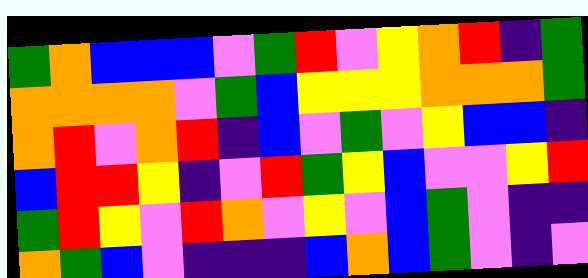[["green", "orange", "blue", "blue", "blue", "violet", "green", "red", "violet", "yellow", "orange", "red", "indigo", "green"], ["orange", "orange", "orange", "orange", "violet", "green", "blue", "yellow", "yellow", "yellow", "orange", "orange", "orange", "green"], ["orange", "red", "violet", "orange", "red", "indigo", "blue", "violet", "green", "violet", "yellow", "blue", "blue", "indigo"], ["blue", "red", "red", "yellow", "indigo", "violet", "red", "green", "yellow", "blue", "violet", "violet", "yellow", "red"], ["green", "red", "yellow", "violet", "red", "orange", "violet", "yellow", "violet", "blue", "green", "violet", "indigo", "indigo"], ["orange", "green", "blue", "violet", "indigo", "indigo", "indigo", "blue", "orange", "blue", "green", "violet", "indigo", "violet"]]